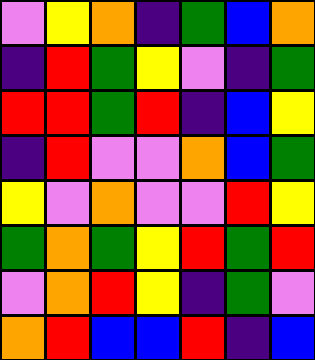[["violet", "yellow", "orange", "indigo", "green", "blue", "orange"], ["indigo", "red", "green", "yellow", "violet", "indigo", "green"], ["red", "red", "green", "red", "indigo", "blue", "yellow"], ["indigo", "red", "violet", "violet", "orange", "blue", "green"], ["yellow", "violet", "orange", "violet", "violet", "red", "yellow"], ["green", "orange", "green", "yellow", "red", "green", "red"], ["violet", "orange", "red", "yellow", "indigo", "green", "violet"], ["orange", "red", "blue", "blue", "red", "indigo", "blue"]]